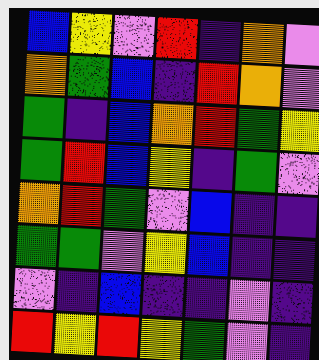[["blue", "yellow", "violet", "red", "indigo", "orange", "violet"], ["orange", "green", "blue", "indigo", "red", "orange", "violet"], ["green", "indigo", "blue", "orange", "red", "green", "yellow"], ["green", "red", "blue", "yellow", "indigo", "green", "violet"], ["orange", "red", "green", "violet", "blue", "indigo", "indigo"], ["green", "green", "violet", "yellow", "blue", "indigo", "indigo"], ["violet", "indigo", "blue", "indigo", "indigo", "violet", "indigo"], ["red", "yellow", "red", "yellow", "green", "violet", "indigo"]]